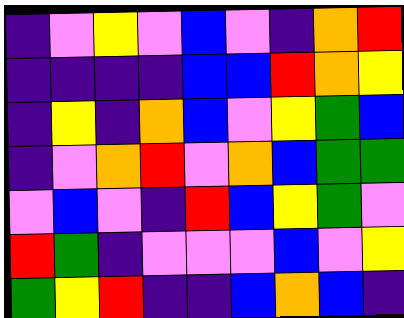[["indigo", "violet", "yellow", "violet", "blue", "violet", "indigo", "orange", "red"], ["indigo", "indigo", "indigo", "indigo", "blue", "blue", "red", "orange", "yellow"], ["indigo", "yellow", "indigo", "orange", "blue", "violet", "yellow", "green", "blue"], ["indigo", "violet", "orange", "red", "violet", "orange", "blue", "green", "green"], ["violet", "blue", "violet", "indigo", "red", "blue", "yellow", "green", "violet"], ["red", "green", "indigo", "violet", "violet", "violet", "blue", "violet", "yellow"], ["green", "yellow", "red", "indigo", "indigo", "blue", "orange", "blue", "indigo"]]